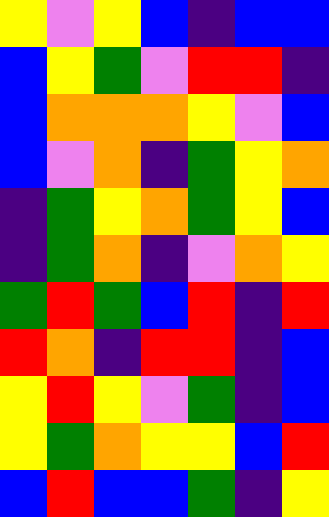[["yellow", "violet", "yellow", "blue", "indigo", "blue", "blue"], ["blue", "yellow", "green", "violet", "red", "red", "indigo"], ["blue", "orange", "orange", "orange", "yellow", "violet", "blue"], ["blue", "violet", "orange", "indigo", "green", "yellow", "orange"], ["indigo", "green", "yellow", "orange", "green", "yellow", "blue"], ["indigo", "green", "orange", "indigo", "violet", "orange", "yellow"], ["green", "red", "green", "blue", "red", "indigo", "red"], ["red", "orange", "indigo", "red", "red", "indigo", "blue"], ["yellow", "red", "yellow", "violet", "green", "indigo", "blue"], ["yellow", "green", "orange", "yellow", "yellow", "blue", "red"], ["blue", "red", "blue", "blue", "green", "indigo", "yellow"]]